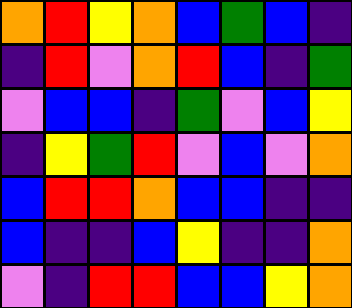[["orange", "red", "yellow", "orange", "blue", "green", "blue", "indigo"], ["indigo", "red", "violet", "orange", "red", "blue", "indigo", "green"], ["violet", "blue", "blue", "indigo", "green", "violet", "blue", "yellow"], ["indigo", "yellow", "green", "red", "violet", "blue", "violet", "orange"], ["blue", "red", "red", "orange", "blue", "blue", "indigo", "indigo"], ["blue", "indigo", "indigo", "blue", "yellow", "indigo", "indigo", "orange"], ["violet", "indigo", "red", "red", "blue", "blue", "yellow", "orange"]]